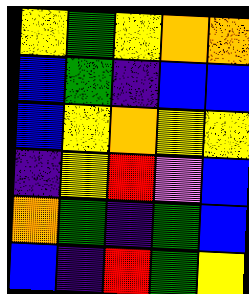[["yellow", "green", "yellow", "orange", "orange"], ["blue", "green", "indigo", "blue", "blue"], ["blue", "yellow", "orange", "yellow", "yellow"], ["indigo", "yellow", "red", "violet", "blue"], ["orange", "green", "indigo", "green", "blue"], ["blue", "indigo", "red", "green", "yellow"]]